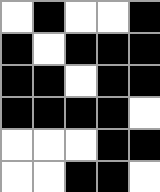[["white", "black", "white", "white", "black"], ["black", "white", "black", "black", "black"], ["black", "black", "white", "black", "black"], ["black", "black", "black", "black", "white"], ["white", "white", "white", "black", "black"], ["white", "white", "black", "black", "white"]]